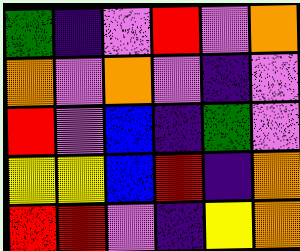[["green", "indigo", "violet", "red", "violet", "orange"], ["orange", "violet", "orange", "violet", "indigo", "violet"], ["red", "violet", "blue", "indigo", "green", "violet"], ["yellow", "yellow", "blue", "red", "indigo", "orange"], ["red", "red", "violet", "indigo", "yellow", "orange"]]